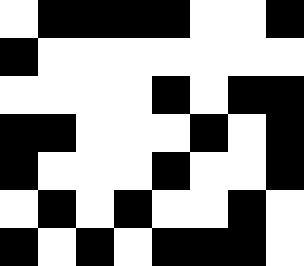[["white", "black", "black", "black", "black", "white", "white", "black"], ["black", "white", "white", "white", "white", "white", "white", "white"], ["white", "white", "white", "white", "black", "white", "black", "black"], ["black", "black", "white", "white", "white", "black", "white", "black"], ["black", "white", "white", "white", "black", "white", "white", "black"], ["white", "black", "white", "black", "white", "white", "black", "white"], ["black", "white", "black", "white", "black", "black", "black", "white"]]